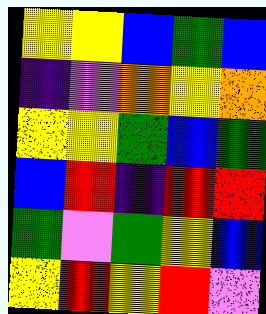[["yellow", "yellow", "blue", "green", "blue"], ["indigo", "violet", "orange", "yellow", "orange"], ["yellow", "yellow", "green", "blue", "green"], ["blue", "red", "indigo", "red", "red"], ["green", "violet", "green", "yellow", "blue"], ["yellow", "red", "yellow", "red", "violet"]]